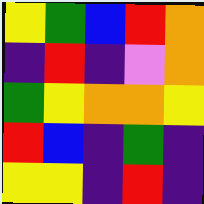[["yellow", "green", "blue", "red", "orange"], ["indigo", "red", "indigo", "violet", "orange"], ["green", "yellow", "orange", "orange", "yellow"], ["red", "blue", "indigo", "green", "indigo"], ["yellow", "yellow", "indigo", "red", "indigo"]]